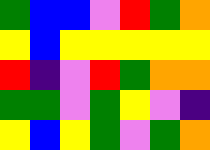[["green", "blue", "blue", "violet", "red", "green", "orange"], ["yellow", "blue", "yellow", "yellow", "yellow", "yellow", "yellow"], ["red", "indigo", "violet", "red", "green", "orange", "orange"], ["green", "green", "violet", "green", "yellow", "violet", "indigo"], ["yellow", "blue", "yellow", "green", "violet", "green", "orange"]]